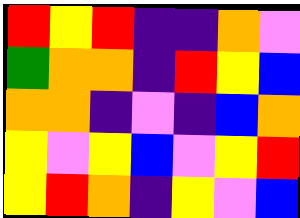[["red", "yellow", "red", "indigo", "indigo", "orange", "violet"], ["green", "orange", "orange", "indigo", "red", "yellow", "blue"], ["orange", "orange", "indigo", "violet", "indigo", "blue", "orange"], ["yellow", "violet", "yellow", "blue", "violet", "yellow", "red"], ["yellow", "red", "orange", "indigo", "yellow", "violet", "blue"]]